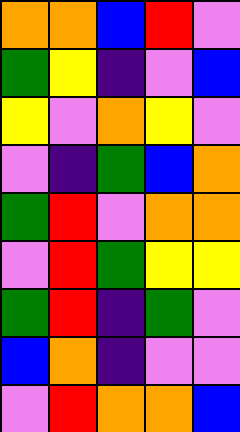[["orange", "orange", "blue", "red", "violet"], ["green", "yellow", "indigo", "violet", "blue"], ["yellow", "violet", "orange", "yellow", "violet"], ["violet", "indigo", "green", "blue", "orange"], ["green", "red", "violet", "orange", "orange"], ["violet", "red", "green", "yellow", "yellow"], ["green", "red", "indigo", "green", "violet"], ["blue", "orange", "indigo", "violet", "violet"], ["violet", "red", "orange", "orange", "blue"]]